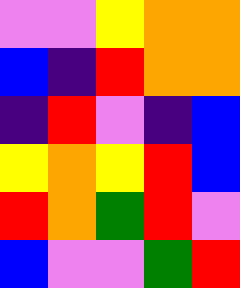[["violet", "violet", "yellow", "orange", "orange"], ["blue", "indigo", "red", "orange", "orange"], ["indigo", "red", "violet", "indigo", "blue"], ["yellow", "orange", "yellow", "red", "blue"], ["red", "orange", "green", "red", "violet"], ["blue", "violet", "violet", "green", "red"]]